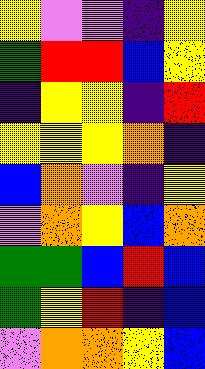[["yellow", "violet", "violet", "indigo", "yellow"], ["green", "red", "red", "blue", "yellow"], ["indigo", "yellow", "yellow", "indigo", "red"], ["yellow", "yellow", "yellow", "orange", "indigo"], ["blue", "orange", "violet", "indigo", "yellow"], ["violet", "orange", "yellow", "blue", "orange"], ["green", "green", "blue", "red", "blue"], ["green", "yellow", "red", "indigo", "blue"], ["violet", "orange", "orange", "yellow", "blue"]]